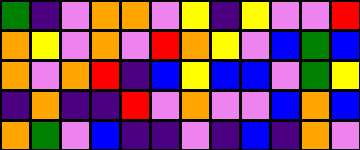[["green", "indigo", "violet", "orange", "orange", "violet", "yellow", "indigo", "yellow", "violet", "violet", "red"], ["orange", "yellow", "violet", "orange", "violet", "red", "orange", "yellow", "violet", "blue", "green", "blue"], ["orange", "violet", "orange", "red", "indigo", "blue", "yellow", "blue", "blue", "violet", "green", "yellow"], ["indigo", "orange", "indigo", "indigo", "red", "violet", "orange", "violet", "violet", "blue", "orange", "blue"], ["orange", "green", "violet", "blue", "indigo", "indigo", "violet", "indigo", "blue", "indigo", "orange", "violet"]]